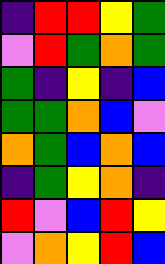[["indigo", "red", "red", "yellow", "green"], ["violet", "red", "green", "orange", "green"], ["green", "indigo", "yellow", "indigo", "blue"], ["green", "green", "orange", "blue", "violet"], ["orange", "green", "blue", "orange", "blue"], ["indigo", "green", "yellow", "orange", "indigo"], ["red", "violet", "blue", "red", "yellow"], ["violet", "orange", "yellow", "red", "blue"]]